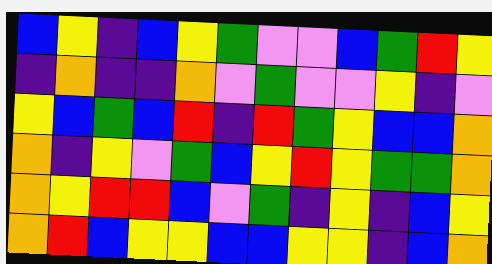[["blue", "yellow", "indigo", "blue", "yellow", "green", "violet", "violet", "blue", "green", "red", "yellow"], ["indigo", "orange", "indigo", "indigo", "orange", "violet", "green", "violet", "violet", "yellow", "indigo", "violet"], ["yellow", "blue", "green", "blue", "red", "indigo", "red", "green", "yellow", "blue", "blue", "orange"], ["orange", "indigo", "yellow", "violet", "green", "blue", "yellow", "red", "yellow", "green", "green", "orange"], ["orange", "yellow", "red", "red", "blue", "violet", "green", "indigo", "yellow", "indigo", "blue", "yellow"], ["orange", "red", "blue", "yellow", "yellow", "blue", "blue", "yellow", "yellow", "indigo", "blue", "orange"]]